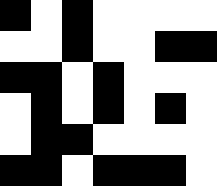[["black", "white", "black", "white", "white", "white", "white"], ["white", "white", "black", "white", "white", "black", "black"], ["black", "black", "white", "black", "white", "white", "white"], ["white", "black", "white", "black", "white", "black", "white"], ["white", "black", "black", "white", "white", "white", "white"], ["black", "black", "white", "black", "black", "black", "white"]]